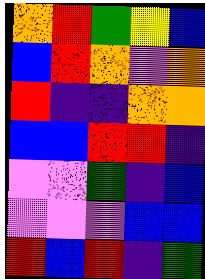[["orange", "red", "green", "yellow", "blue"], ["blue", "red", "orange", "violet", "orange"], ["red", "indigo", "indigo", "orange", "orange"], ["blue", "blue", "red", "red", "indigo"], ["violet", "violet", "green", "indigo", "blue"], ["violet", "violet", "violet", "blue", "blue"], ["red", "blue", "red", "indigo", "green"]]